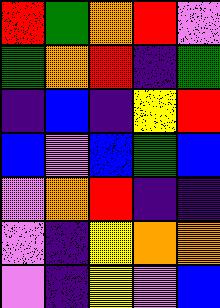[["red", "green", "orange", "red", "violet"], ["green", "orange", "red", "indigo", "green"], ["indigo", "blue", "indigo", "yellow", "red"], ["blue", "violet", "blue", "green", "blue"], ["violet", "orange", "red", "indigo", "indigo"], ["violet", "indigo", "yellow", "orange", "orange"], ["violet", "indigo", "yellow", "violet", "blue"]]